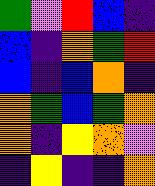[["green", "violet", "red", "blue", "indigo"], ["blue", "indigo", "orange", "green", "red"], ["blue", "indigo", "blue", "orange", "indigo"], ["orange", "green", "blue", "green", "orange"], ["orange", "indigo", "yellow", "orange", "violet"], ["indigo", "yellow", "indigo", "indigo", "orange"]]